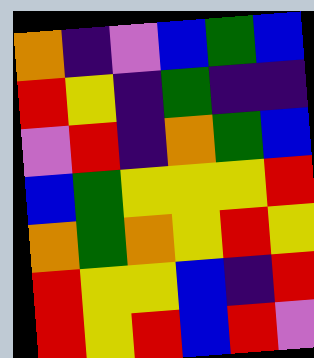[["orange", "indigo", "violet", "blue", "green", "blue"], ["red", "yellow", "indigo", "green", "indigo", "indigo"], ["violet", "red", "indigo", "orange", "green", "blue"], ["blue", "green", "yellow", "yellow", "yellow", "red"], ["orange", "green", "orange", "yellow", "red", "yellow"], ["red", "yellow", "yellow", "blue", "indigo", "red"], ["red", "yellow", "red", "blue", "red", "violet"]]